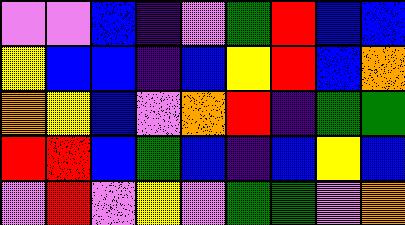[["violet", "violet", "blue", "indigo", "violet", "green", "red", "blue", "blue"], ["yellow", "blue", "blue", "indigo", "blue", "yellow", "red", "blue", "orange"], ["orange", "yellow", "blue", "violet", "orange", "red", "indigo", "green", "green"], ["red", "red", "blue", "green", "blue", "indigo", "blue", "yellow", "blue"], ["violet", "red", "violet", "yellow", "violet", "green", "green", "violet", "orange"]]